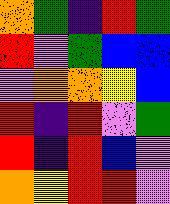[["orange", "green", "indigo", "red", "green"], ["red", "violet", "green", "blue", "blue"], ["violet", "orange", "orange", "yellow", "blue"], ["red", "indigo", "red", "violet", "green"], ["red", "indigo", "red", "blue", "violet"], ["orange", "yellow", "red", "red", "violet"]]